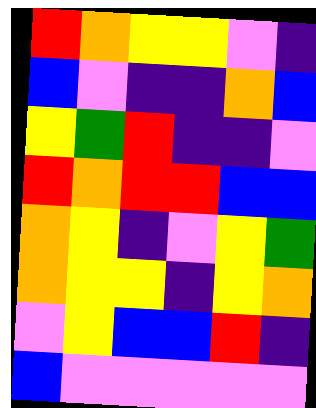[["red", "orange", "yellow", "yellow", "violet", "indigo"], ["blue", "violet", "indigo", "indigo", "orange", "blue"], ["yellow", "green", "red", "indigo", "indigo", "violet"], ["red", "orange", "red", "red", "blue", "blue"], ["orange", "yellow", "indigo", "violet", "yellow", "green"], ["orange", "yellow", "yellow", "indigo", "yellow", "orange"], ["violet", "yellow", "blue", "blue", "red", "indigo"], ["blue", "violet", "violet", "violet", "violet", "violet"]]